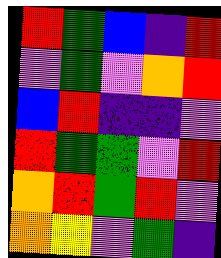[["red", "green", "blue", "indigo", "red"], ["violet", "green", "violet", "orange", "red"], ["blue", "red", "indigo", "indigo", "violet"], ["red", "green", "green", "violet", "red"], ["orange", "red", "green", "red", "violet"], ["orange", "yellow", "violet", "green", "indigo"]]